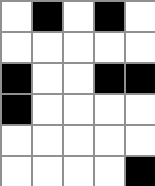[["white", "black", "white", "black", "white"], ["white", "white", "white", "white", "white"], ["black", "white", "white", "black", "black"], ["black", "white", "white", "white", "white"], ["white", "white", "white", "white", "white"], ["white", "white", "white", "white", "black"]]